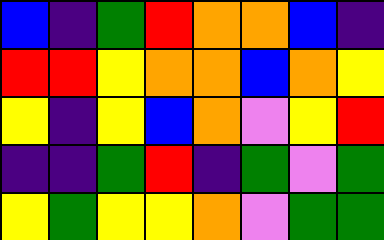[["blue", "indigo", "green", "red", "orange", "orange", "blue", "indigo"], ["red", "red", "yellow", "orange", "orange", "blue", "orange", "yellow"], ["yellow", "indigo", "yellow", "blue", "orange", "violet", "yellow", "red"], ["indigo", "indigo", "green", "red", "indigo", "green", "violet", "green"], ["yellow", "green", "yellow", "yellow", "orange", "violet", "green", "green"]]